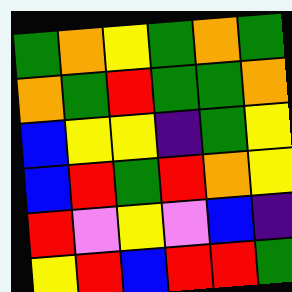[["green", "orange", "yellow", "green", "orange", "green"], ["orange", "green", "red", "green", "green", "orange"], ["blue", "yellow", "yellow", "indigo", "green", "yellow"], ["blue", "red", "green", "red", "orange", "yellow"], ["red", "violet", "yellow", "violet", "blue", "indigo"], ["yellow", "red", "blue", "red", "red", "green"]]